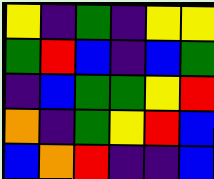[["yellow", "indigo", "green", "indigo", "yellow", "yellow"], ["green", "red", "blue", "indigo", "blue", "green"], ["indigo", "blue", "green", "green", "yellow", "red"], ["orange", "indigo", "green", "yellow", "red", "blue"], ["blue", "orange", "red", "indigo", "indigo", "blue"]]